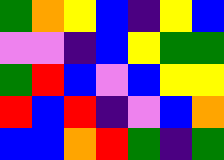[["green", "orange", "yellow", "blue", "indigo", "yellow", "blue"], ["violet", "violet", "indigo", "blue", "yellow", "green", "green"], ["green", "red", "blue", "violet", "blue", "yellow", "yellow"], ["red", "blue", "red", "indigo", "violet", "blue", "orange"], ["blue", "blue", "orange", "red", "green", "indigo", "green"]]